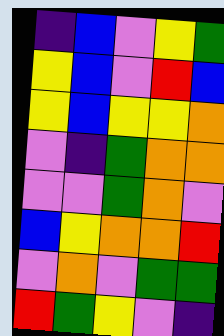[["indigo", "blue", "violet", "yellow", "green"], ["yellow", "blue", "violet", "red", "blue"], ["yellow", "blue", "yellow", "yellow", "orange"], ["violet", "indigo", "green", "orange", "orange"], ["violet", "violet", "green", "orange", "violet"], ["blue", "yellow", "orange", "orange", "red"], ["violet", "orange", "violet", "green", "green"], ["red", "green", "yellow", "violet", "indigo"]]